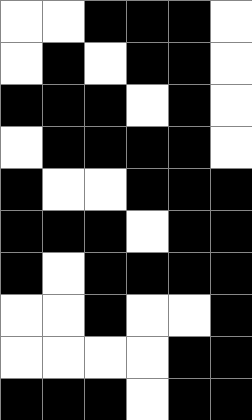[["white", "white", "black", "black", "black", "white"], ["white", "black", "white", "black", "black", "white"], ["black", "black", "black", "white", "black", "white"], ["white", "black", "black", "black", "black", "white"], ["black", "white", "white", "black", "black", "black"], ["black", "black", "black", "white", "black", "black"], ["black", "white", "black", "black", "black", "black"], ["white", "white", "black", "white", "white", "black"], ["white", "white", "white", "white", "black", "black"], ["black", "black", "black", "white", "black", "black"]]